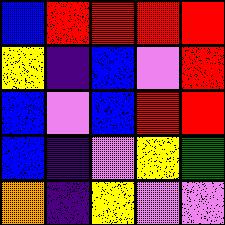[["blue", "red", "red", "red", "red"], ["yellow", "indigo", "blue", "violet", "red"], ["blue", "violet", "blue", "red", "red"], ["blue", "indigo", "violet", "yellow", "green"], ["orange", "indigo", "yellow", "violet", "violet"]]